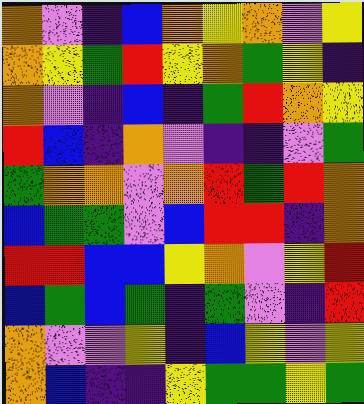[["orange", "violet", "indigo", "blue", "orange", "yellow", "orange", "violet", "yellow"], ["orange", "yellow", "green", "red", "yellow", "orange", "green", "yellow", "indigo"], ["orange", "violet", "indigo", "blue", "indigo", "green", "red", "orange", "yellow"], ["red", "blue", "indigo", "orange", "violet", "indigo", "indigo", "violet", "green"], ["green", "orange", "orange", "violet", "orange", "red", "green", "red", "orange"], ["blue", "green", "green", "violet", "blue", "red", "red", "indigo", "orange"], ["red", "red", "blue", "blue", "yellow", "orange", "violet", "yellow", "red"], ["blue", "green", "blue", "green", "indigo", "green", "violet", "indigo", "red"], ["orange", "violet", "violet", "yellow", "indigo", "blue", "yellow", "violet", "yellow"], ["orange", "blue", "indigo", "indigo", "yellow", "green", "green", "yellow", "green"]]